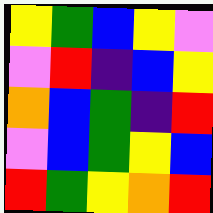[["yellow", "green", "blue", "yellow", "violet"], ["violet", "red", "indigo", "blue", "yellow"], ["orange", "blue", "green", "indigo", "red"], ["violet", "blue", "green", "yellow", "blue"], ["red", "green", "yellow", "orange", "red"]]